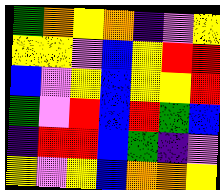[["green", "orange", "yellow", "orange", "indigo", "violet", "yellow"], ["yellow", "yellow", "violet", "blue", "yellow", "red", "red"], ["blue", "violet", "yellow", "blue", "yellow", "yellow", "red"], ["green", "violet", "red", "blue", "red", "green", "blue"], ["indigo", "red", "red", "blue", "green", "indigo", "violet"], ["yellow", "violet", "yellow", "blue", "orange", "orange", "yellow"]]